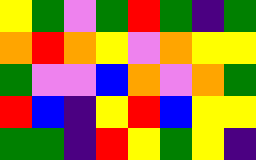[["yellow", "green", "violet", "green", "red", "green", "indigo", "green"], ["orange", "red", "orange", "yellow", "violet", "orange", "yellow", "yellow"], ["green", "violet", "violet", "blue", "orange", "violet", "orange", "green"], ["red", "blue", "indigo", "yellow", "red", "blue", "yellow", "yellow"], ["green", "green", "indigo", "red", "yellow", "green", "yellow", "indigo"]]